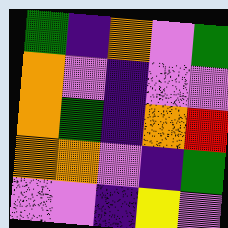[["green", "indigo", "orange", "violet", "green"], ["orange", "violet", "indigo", "violet", "violet"], ["orange", "green", "indigo", "orange", "red"], ["orange", "orange", "violet", "indigo", "green"], ["violet", "violet", "indigo", "yellow", "violet"]]